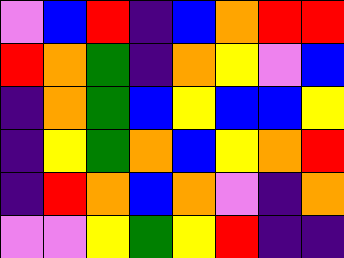[["violet", "blue", "red", "indigo", "blue", "orange", "red", "red"], ["red", "orange", "green", "indigo", "orange", "yellow", "violet", "blue"], ["indigo", "orange", "green", "blue", "yellow", "blue", "blue", "yellow"], ["indigo", "yellow", "green", "orange", "blue", "yellow", "orange", "red"], ["indigo", "red", "orange", "blue", "orange", "violet", "indigo", "orange"], ["violet", "violet", "yellow", "green", "yellow", "red", "indigo", "indigo"]]